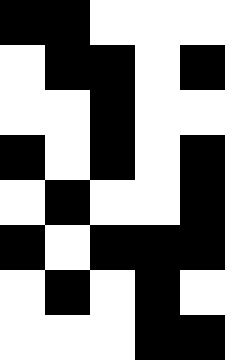[["black", "black", "white", "white", "white"], ["white", "black", "black", "white", "black"], ["white", "white", "black", "white", "white"], ["black", "white", "black", "white", "black"], ["white", "black", "white", "white", "black"], ["black", "white", "black", "black", "black"], ["white", "black", "white", "black", "white"], ["white", "white", "white", "black", "black"]]